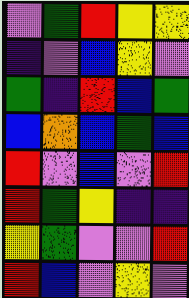[["violet", "green", "red", "yellow", "yellow"], ["indigo", "violet", "blue", "yellow", "violet"], ["green", "indigo", "red", "blue", "green"], ["blue", "orange", "blue", "green", "blue"], ["red", "violet", "blue", "violet", "red"], ["red", "green", "yellow", "indigo", "indigo"], ["yellow", "green", "violet", "violet", "red"], ["red", "blue", "violet", "yellow", "violet"]]